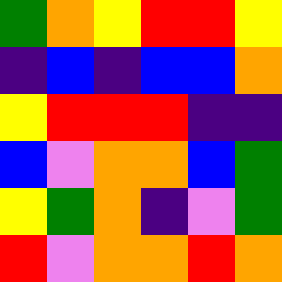[["green", "orange", "yellow", "red", "red", "yellow"], ["indigo", "blue", "indigo", "blue", "blue", "orange"], ["yellow", "red", "red", "red", "indigo", "indigo"], ["blue", "violet", "orange", "orange", "blue", "green"], ["yellow", "green", "orange", "indigo", "violet", "green"], ["red", "violet", "orange", "orange", "red", "orange"]]